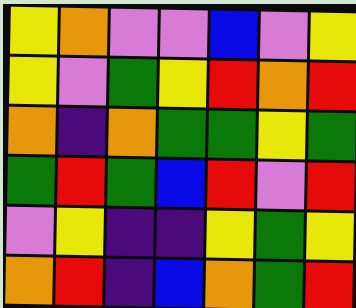[["yellow", "orange", "violet", "violet", "blue", "violet", "yellow"], ["yellow", "violet", "green", "yellow", "red", "orange", "red"], ["orange", "indigo", "orange", "green", "green", "yellow", "green"], ["green", "red", "green", "blue", "red", "violet", "red"], ["violet", "yellow", "indigo", "indigo", "yellow", "green", "yellow"], ["orange", "red", "indigo", "blue", "orange", "green", "red"]]